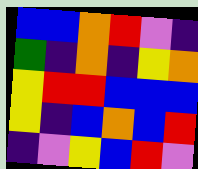[["blue", "blue", "orange", "red", "violet", "indigo"], ["green", "indigo", "orange", "indigo", "yellow", "orange"], ["yellow", "red", "red", "blue", "blue", "blue"], ["yellow", "indigo", "blue", "orange", "blue", "red"], ["indigo", "violet", "yellow", "blue", "red", "violet"]]